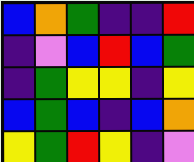[["blue", "orange", "green", "indigo", "indigo", "red"], ["indigo", "violet", "blue", "red", "blue", "green"], ["indigo", "green", "yellow", "yellow", "indigo", "yellow"], ["blue", "green", "blue", "indigo", "blue", "orange"], ["yellow", "green", "red", "yellow", "indigo", "violet"]]